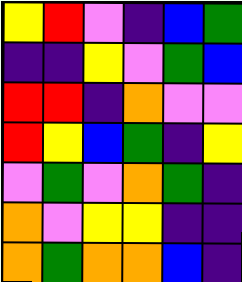[["yellow", "red", "violet", "indigo", "blue", "green"], ["indigo", "indigo", "yellow", "violet", "green", "blue"], ["red", "red", "indigo", "orange", "violet", "violet"], ["red", "yellow", "blue", "green", "indigo", "yellow"], ["violet", "green", "violet", "orange", "green", "indigo"], ["orange", "violet", "yellow", "yellow", "indigo", "indigo"], ["orange", "green", "orange", "orange", "blue", "indigo"]]